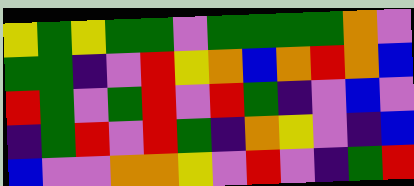[["yellow", "green", "yellow", "green", "green", "violet", "green", "green", "green", "green", "orange", "violet"], ["green", "green", "indigo", "violet", "red", "yellow", "orange", "blue", "orange", "red", "orange", "blue"], ["red", "green", "violet", "green", "red", "violet", "red", "green", "indigo", "violet", "blue", "violet"], ["indigo", "green", "red", "violet", "red", "green", "indigo", "orange", "yellow", "violet", "indigo", "blue"], ["blue", "violet", "violet", "orange", "orange", "yellow", "violet", "red", "violet", "indigo", "green", "red"]]